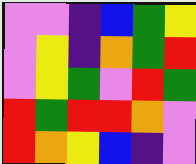[["violet", "violet", "indigo", "blue", "green", "yellow"], ["violet", "yellow", "indigo", "orange", "green", "red"], ["violet", "yellow", "green", "violet", "red", "green"], ["red", "green", "red", "red", "orange", "violet"], ["red", "orange", "yellow", "blue", "indigo", "violet"]]